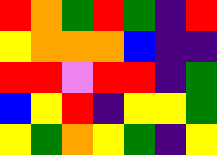[["red", "orange", "green", "red", "green", "indigo", "red"], ["yellow", "orange", "orange", "orange", "blue", "indigo", "indigo"], ["red", "red", "violet", "red", "red", "indigo", "green"], ["blue", "yellow", "red", "indigo", "yellow", "yellow", "green"], ["yellow", "green", "orange", "yellow", "green", "indigo", "yellow"]]